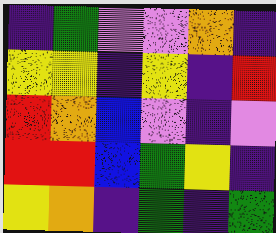[["indigo", "green", "violet", "violet", "orange", "indigo"], ["yellow", "yellow", "indigo", "yellow", "indigo", "red"], ["red", "orange", "blue", "violet", "indigo", "violet"], ["red", "red", "blue", "green", "yellow", "indigo"], ["yellow", "orange", "indigo", "green", "indigo", "green"]]